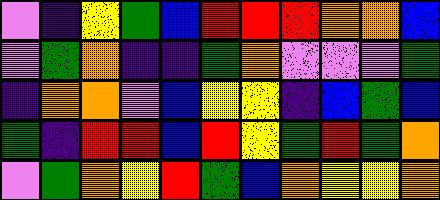[["violet", "indigo", "yellow", "green", "blue", "red", "red", "red", "orange", "orange", "blue"], ["violet", "green", "orange", "indigo", "indigo", "green", "orange", "violet", "violet", "violet", "green"], ["indigo", "orange", "orange", "violet", "blue", "yellow", "yellow", "indigo", "blue", "green", "blue"], ["green", "indigo", "red", "red", "blue", "red", "yellow", "green", "red", "green", "orange"], ["violet", "green", "orange", "yellow", "red", "green", "blue", "orange", "yellow", "yellow", "orange"]]